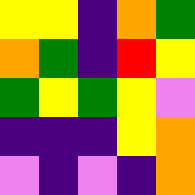[["yellow", "yellow", "indigo", "orange", "green"], ["orange", "green", "indigo", "red", "yellow"], ["green", "yellow", "green", "yellow", "violet"], ["indigo", "indigo", "indigo", "yellow", "orange"], ["violet", "indigo", "violet", "indigo", "orange"]]